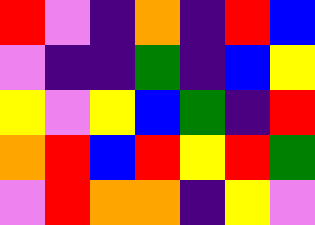[["red", "violet", "indigo", "orange", "indigo", "red", "blue"], ["violet", "indigo", "indigo", "green", "indigo", "blue", "yellow"], ["yellow", "violet", "yellow", "blue", "green", "indigo", "red"], ["orange", "red", "blue", "red", "yellow", "red", "green"], ["violet", "red", "orange", "orange", "indigo", "yellow", "violet"]]